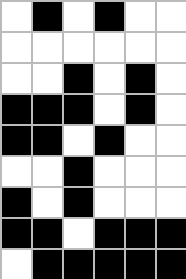[["white", "black", "white", "black", "white", "white"], ["white", "white", "white", "white", "white", "white"], ["white", "white", "black", "white", "black", "white"], ["black", "black", "black", "white", "black", "white"], ["black", "black", "white", "black", "white", "white"], ["white", "white", "black", "white", "white", "white"], ["black", "white", "black", "white", "white", "white"], ["black", "black", "white", "black", "black", "black"], ["white", "black", "black", "black", "black", "black"]]